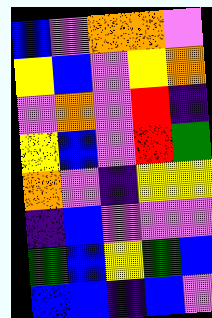[["blue", "violet", "orange", "orange", "violet"], ["yellow", "blue", "violet", "yellow", "orange"], ["violet", "orange", "violet", "red", "indigo"], ["yellow", "blue", "violet", "red", "green"], ["orange", "violet", "indigo", "yellow", "yellow"], ["indigo", "blue", "violet", "violet", "violet"], ["green", "blue", "yellow", "green", "blue"], ["blue", "blue", "indigo", "blue", "violet"]]